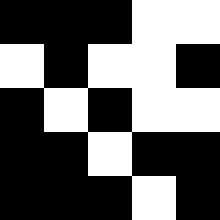[["black", "black", "black", "white", "white"], ["white", "black", "white", "white", "black"], ["black", "white", "black", "white", "white"], ["black", "black", "white", "black", "black"], ["black", "black", "black", "white", "black"]]